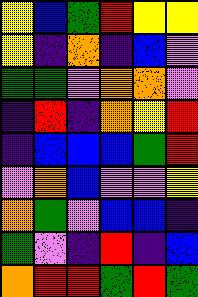[["yellow", "blue", "green", "red", "yellow", "yellow"], ["yellow", "indigo", "orange", "indigo", "blue", "violet"], ["green", "green", "violet", "orange", "orange", "violet"], ["indigo", "red", "indigo", "orange", "yellow", "red"], ["indigo", "blue", "blue", "blue", "green", "red"], ["violet", "orange", "blue", "violet", "violet", "yellow"], ["orange", "green", "violet", "blue", "blue", "indigo"], ["green", "violet", "indigo", "red", "indigo", "blue"], ["orange", "red", "red", "green", "red", "green"]]